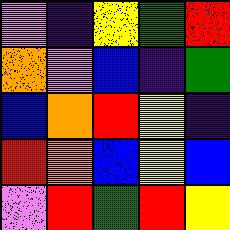[["violet", "indigo", "yellow", "green", "red"], ["orange", "violet", "blue", "indigo", "green"], ["blue", "orange", "red", "yellow", "indigo"], ["red", "orange", "blue", "yellow", "blue"], ["violet", "red", "green", "red", "yellow"]]